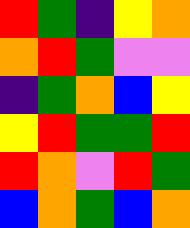[["red", "green", "indigo", "yellow", "orange"], ["orange", "red", "green", "violet", "violet"], ["indigo", "green", "orange", "blue", "yellow"], ["yellow", "red", "green", "green", "red"], ["red", "orange", "violet", "red", "green"], ["blue", "orange", "green", "blue", "orange"]]